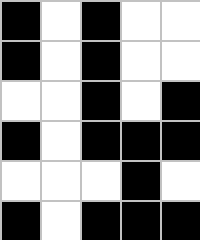[["black", "white", "black", "white", "white"], ["black", "white", "black", "white", "white"], ["white", "white", "black", "white", "black"], ["black", "white", "black", "black", "black"], ["white", "white", "white", "black", "white"], ["black", "white", "black", "black", "black"]]